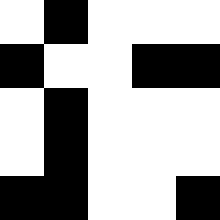[["white", "black", "white", "white", "white"], ["black", "white", "white", "black", "black"], ["white", "black", "white", "white", "white"], ["white", "black", "white", "white", "white"], ["black", "black", "white", "white", "black"]]